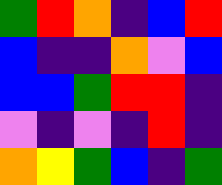[["green", "red", "orange", "indigo", "blue", "red"], ["blue", "indigo", "indigo", "orange", "violet", "blue"], ["blue", "blue", "green", "red", "red", "indigo"], ["violet", "indigo", "violet", "indigo", "red", "indigo"], ["orange", "yellow", "green", "blue", "indigo", "green"]]